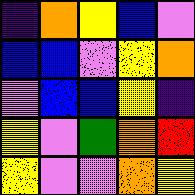[["indigo", "orange", "yellow", "blue", "violet"], ["blue", "blue", "violet", "yellow", "orange"], ["violet", "blue", "blue", "yellow", "indigo"], ["yellow", "violet", "green", "orange", "red"], ["yellow", "violet", "violet", "orange", "yellow"]]